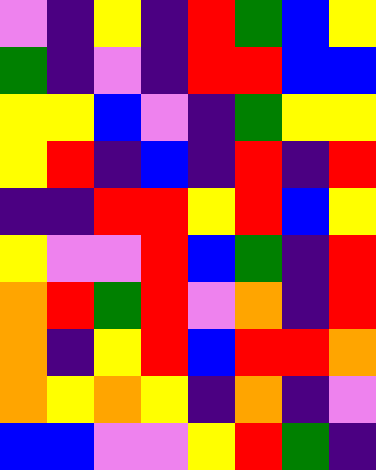[["violet", "indigo", "yellow", "indigo", "red", "green", "blue", "yellow"], ["green", "indigo", "violet", "indigo", "red", "red", "blue", "blue"], ["yellow", "yellow", "blue", "violet", "indigo", "green", "yellow", "yellow"], ["yellow", "red", "indigo", "blue", "indigo", "red", "indigo", "red"], ["indigo", "indigo", "red", "red", "yellow", "red", "blue", "yellow"], ["yellow", "violet", "violet", "red", "blue", "green", "indigo", "red"], ["orange", "red", "green", "red", "violet", "orange", "indigo", "red"], ["orange", "indigo", "yellow", "red", "blue", "red", "red", "orange"], ["orange", "yellow", "orange", "yellow", "indigo", "orange", "indigo", "violet"], ["blue", "blue", "violet", "violet", "yellow", "red", "green", "indigo"]]